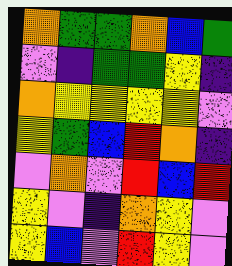[["orange", "green", "green", "orange", "blue", "green"], ["violet", "indigo", "green", "green", "yellow", "indigo"], ["orange", "yellow", "yellow", "yellow", "yellow", "violet"], ["yellow", "green", "blue", "red", "orange", "indigo"], ["violet", "orange", "violet", "red", "blue", "red"], ["yellow", "violet", "indigo", "orange", "yellow", "violet"], ["yellow", "blue", "violet", "red", "yellow", "violet"]]